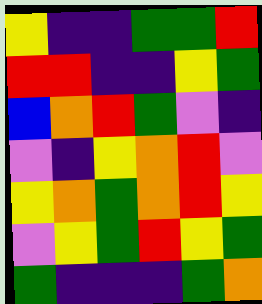[["yellow", "indigo", "indigo", "green", "green", "red"], ["red", "red", "indigo", "indigo", "yellow", "green"], ["blue", "orange", "red", "green", "violet", "indigo"], ["violet", "indigo", "yellow", "orange", "red", "violet"], ["yellow", "orange", "green", "orange", "red", "yellow"], ["violet", "yellow", "green", "red", "yellow", "green"], ["green", "indigo", "indigo", "indigo", "green", "orange"]]